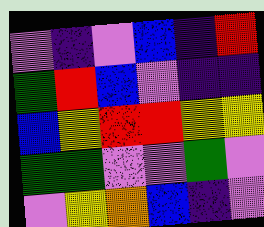[["violet", "indigo", "violet", "blue", "indigo", "red"], ["green", "red", "blue", "violet", "indigo", "indigo"], ["blue", "yellow", "red", "red", "yellow", "yellow"], ["green", "green", "violet", "violet", "green", "violet"], ["violet", "yellow", "orange", "blue", "indigo", "violet"]]